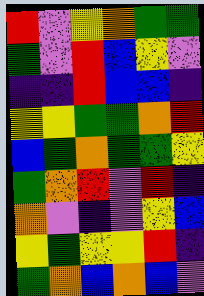[["red", "violet", "yellow", "orange", "green", "green"], ["green", "violet", "red", "blue", "yellow", "violet"], ["indigo", "indigo", "red", "blue", "blue", "indigo"], ["yellow", "yellow", "green", "green", "orange", "red"], ["blue", "green", "orange", "green", "green", "yellow"], ["green", "orange", "red", "violet", "red", "indigo"], ["orange", "violet", "indigo", "violet", "yellow", "blue"], ["yellow", "green", "yellow", "yellow", "red", "indigo"], ["green", "orange", "blue", "orange", "blue", "violet"]]